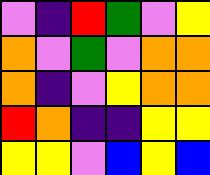[["violet", "indigo", "red", "green", "violet", "yellow"], ["orange", "violet", "green", "violet", "orange", "orange"], ["orange", "indigo", "violet", "yellow", "orange", "orange"], ["red", "orange", "indigo", "indigo", "yellow", "yellow"], ["yellow", "yellow", "violet", "blue", "yellow", "blue"]]